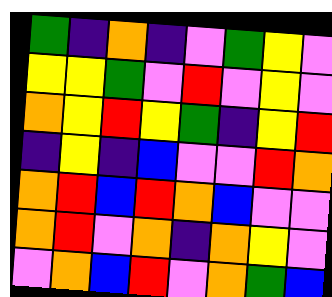[["green", "indigo", "orange", "indigo", "violet", "green", "yellow", "violet"], ["yellow", "yellow", "green", "violet", "red", "violet", "yellow", "violet"], ["orange", "yellow", "red", "yellow", "green", "indigo", "yellow", "red"], ["indigo", "yellow", "indigo", "blue", "violet", "violet", "red", "orange"], ["orange", "red", "blue", "red", "orange", "blue", "violet", "violet"], ["orange", "red", "violet", "orange", "indigo", "orange", "yellow", "violet"], ["violet", "orange", "blue", "red", "violet", "orange", "green", "blue"]]